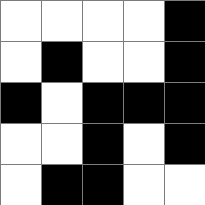[["white", "white", "white", "white", "black"], ["white", "black", "white", "white", "black"], ["black", "white", "black", "black", "black"], ["white", "white", "black", "white", "black"], ["white", "black", "black", "white", "white"]]